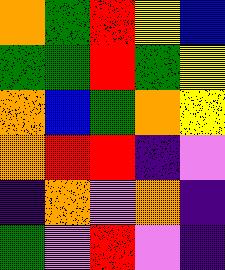[["orange", "green", "red", "yellow", "blue"], ["green", "green", "red", "green", "yellow"], ["orange", "blue", "green", "orange", "yellow"], ["orange", "red", "red", "indigo", "violet"], ["indigo", "orange", "violet", "orange", "indigo"], ["green", "violet", "red", "violet", "indigo"]]